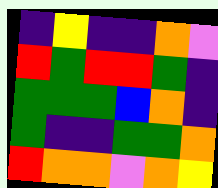[["indigo", "yellow", "indigo", "indigo", "orange", "violet"], ["red", "green", "red", "red", "green", "indigo"], ["green", "green", "green", "blue", "orange", "indigo"], ["green", "indigo", "indigo", "green", "green", "orange"], ["red", "orange", "orange", "violet", "orange", "yellow"]]